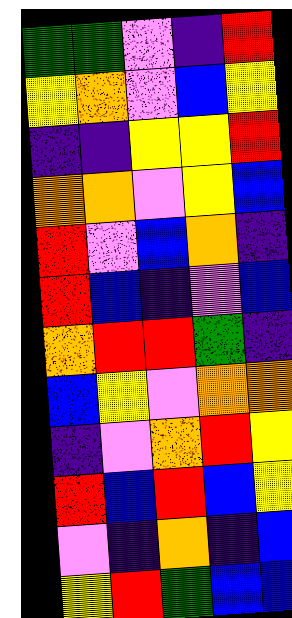[["green", "green", "violet", "indigo", "red"], ["yellow", "orange", "violet", "blue", "yellow"], ["indigo", "indigo", "yellow", "yellow", "red"], ["orange", "orange", "violet", "yellow", "blue"], ["red", "violet", "blue", "orange", "indigo"], ["red", "blue", "indigo", "violet", "blue"], ["orange", "red", "red", "green", "indigo"], ["blue", "yellow", "violet", "orange", "orange"], ["indigo", "violet", "orange", "red", "yellow"], ["red", "blue", "red", "blue", "yellow"], ["violet", "indigo", "orange", "indigo", "blue"], ["yellow", "red", "green", "blue", "blue"]]